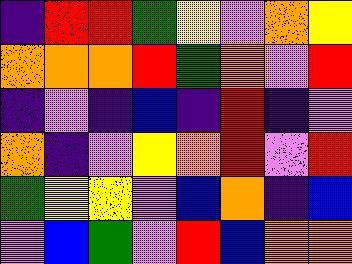[["indigo", "red", "red", "green", "yellow", "violet", "orange", "yellow"], ["orange", "orange", "orange", "red", "green", "orange", "violet", "red"], ["indigo", "violet", "indigo", "blue", "indigo", "red", "indigo", "violet"], ["orange", "indigo", "violet", "yellow", "orange", "red", "violet", "red"], ["green", "yellow", "yellow", "violet", "blue", "orange", "indigo", "blue"], ["violet", "blue", "green", "violet", "red", "blue", "orange", "orange"]]